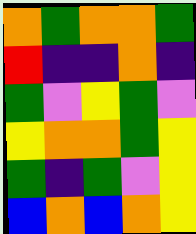[["orange", "green", "orange", "orange", "green"], ["red", "indigo", "indigo", "orange", "indigo"], ["green", "violet", "yellow", "green", "violet"], ["yellow", "orange", "orange", "green", "yellow"], ["green", "indigo", "green", "violet", "yellow"], ["blue", "orange", "blue", "orange", "yellow"]]